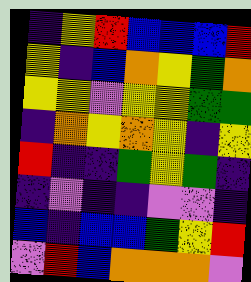[["indigo", "yellow", "red", "blue", "blue", "blue", "red"], ["yellow", "indigo", "blue", "orange", "yellow", "green", "orange"], ["yellow", "yellow", "violet", "yellow", "yellow", "green", "green"], ["indigo", "orange", "yellow", "orange", "yellow", "indigo", "yellow"], ["red", "indigo", "indigo", "green", "yellow", "green", "indigo"], ["indigo", "violet", "indigo", "indigo", "violet", "violet", "indigo"], ["blue", "indigo", "blue", "blue", "green", "yellow", "red"], ["violet", "red", "blue", "orange", "orange", "orange", "violet"]]